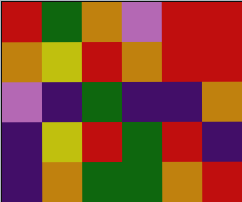[["red", "green", "orange", "violet", "red", "red"], ["orange", "yellow", "red", "orange", "red", "red"], ["violet", "indigo", "green", "indigo", "indigo", "orange"], ["indigo", "yellow", "red", "green", "red", "indigo"], ["indigo", "orange", "green", "green", "orange", "red"]]